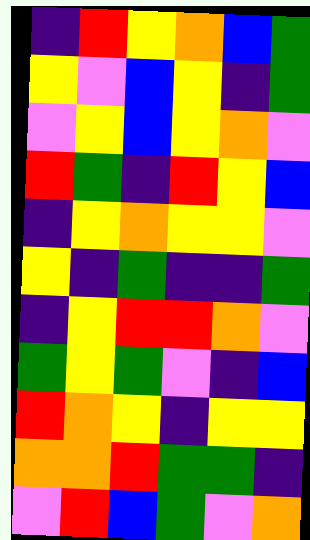[["indigo", "red", "yellow", "orange", "blue", "green"], ["yellow", "violet", "blue", "yellow", "indigo", "green"], ["violet", "yellow", "blue", "yellow", "orange", "violet"], ["red", "green", "indigo", "red", "yellow", "blue"], ["indigo", "yellow", "orange", "yellow", "yellow", "violet"], ["yellow", "indigo", "green", "indigo", "indigo", "green"], ["indigo", "yellow", "red", "red", "orange", "violet"], ["green", "yellow", "green", "violet", "indigo", "blue"], ["red", "orange", "yellow", "indigo", "yellow", "yellow"], ["orange", "orange", "red", "green", "green", "indigo"], ["violet", "red", "blue", "green", "violet", "orange"]]